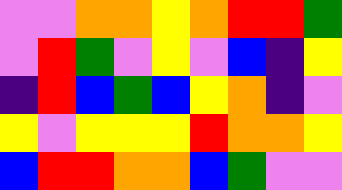[["violet", "violet", "orange", "orange", "yellow", "orange", "red", "red", "green"], ["violet", "red", "green", "violet", "yellow", "violet", "blue", "indigo", "yellow"], ["indigo", "red", "blue", "green", "blue", "yellow", "orange", "indigo", "violet"], ["yellow", "violet", "yellow", "yellow", "yellow", "red", "orange", "orange", "yellow"], ["blue", "red", "red", "orange", "orange", "blue", "green", "violet", "violet"]]